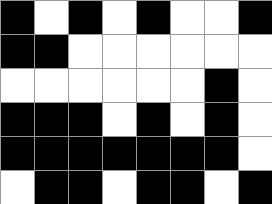[["black", "white", "black", "white", "black", "white", "white", "black"], ["black", "black", "white", "white", "white", "white", "white", "white"], ["white", "white", "white", "white", "white", "white", "black", "white"], ["black", "black", "black", "white", "black", "white", "black", "white"], ["black", "black", "black", "black", "black", "black", "black", "white"], ["white", "black", "black", "white", "black", "black", "white", "black"]]